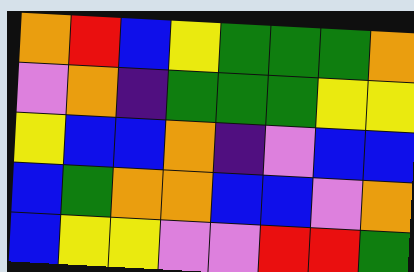[["orange", "red", "blue", "yellow", "green", "green", "green", "orange"], ["violet", "orange", "indigo", "green", "green", "green", "yellow", "yellow"], ["yellow", "blue", "blue", "orange", "indigo", "violet", "blue", "blue"], ["blue", "green", "orange", "orange", "blue", "blue", "violet", "orange"], ["blue", "yellow", "yellow", "violet", "violet", "red", "red", "green"]]